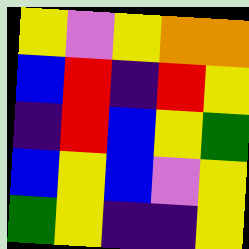[["yellow", "violet", "yellow", "orange", "orange"], ["blue", "red", "indigo", "red", "yellow"], ["indigo", "red", "blue", "yellow", "green"], ["blue", "yellow", "blue", "violet", "yellow"], ["green", "yellow", "indigo", "indigo", "yellow"]]